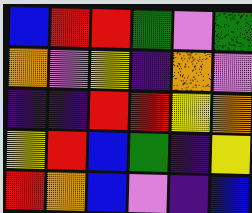[["blue", "red", "red", "green", "violet", "green"], ["orange", "violet", "yellow", "indigo", "orange", "violet"], ["indigo", "indigo", "red", "red", "yellow", "orange"], ["yellow", "red", "blue", "green", "indigo", "yellow"], ["red", "orange", "blue", "violet", "indigo", "blue"]]